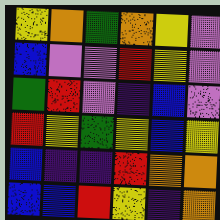[["yellow", "orange", "green", "orange", "yellow", "violet"], ["blue", "violet", "violet", "red", "yellow", "violet"], ["green", "red", "violet", "indigo", "blue", "violet"], ["red", "yellow", "green", "yellow", "blue", "yellow"], ["blue", "indigo", "indigo", "red", "orange", "orange"], ["blue", "blue", "red", "yellow", "indigo", "orange"]]